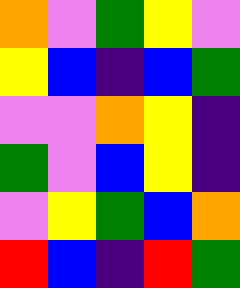[["orange", "violet", "green", "yellow", "violet"], ["yellow", "blue", "indigo", "blue", "green"], ["violet", "violet", "orange", "yellow", "indigo"], ["green", "violet", "blue", "yellow", "indigo"], ["violet", "yellow", "green", "blue", "orange"], ["red", "blue", "indigo", "red", "green"]]